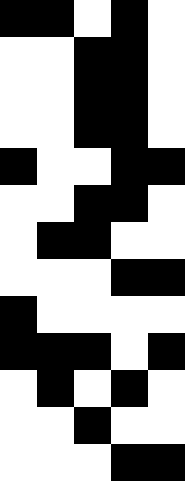[["black", "black", "white", "black", "white"], ["white", "white", "black", "black", "white"], ["white", "white", "black", "black", "white"], ["white", "white", "black", "black", "white"], ["black", "white", "white", "black", "black"], ["white", "white", "black", "black", "white"], ["white", "black", "black", "white", "white"], ["white", "white", "white", "black", "black"], ["black", "white", "white", "white", "white"], ["black", "black", "black", "white", "black"], ["white", "black", "white", "black", "white"], ["white", "white", "black", "white", "white"], ["white", "white", "white", "black", "black"]]